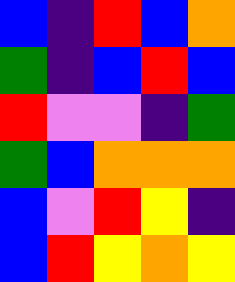[["blue", "indigo", "red", "blue", "orange"], ["green", "indigo", "blue", "red", "blue"], ["red", "violet", "violet", "indigo", "green"], ["green", "blue", "orange", "orange", "orange"], ["blue", "violet", "red", "yellow", "indigo"], ["blue", "red", "yellow", "orange", "yellow"]]